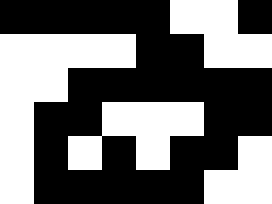[["black", "black", "black", "black", "black", "white", "white", "black"], ["white", "white", "white", "white", "black", "black", "white", "white"], ["white", "white", "black", "black", "black", "black", "black", "black"], ["white", "black", "black", "white", "white", "white", "black", "black"], ["white", "black", "white", "black", "white", "black", "black", "white"], ["white", "black", "black", "black", "black", "black", "white", "white"]]